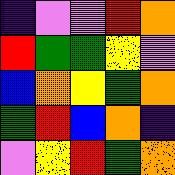[["indigo", "violet", "violet", "red", "orange"], ["red", "green", "green", "yellow", "violet"], ["blue", "orange", "yellow", "green", "orange"], ["green", "red", "blue", "orange", "indigo"], ["violet", "yellow", "red", "green", "orange"]]